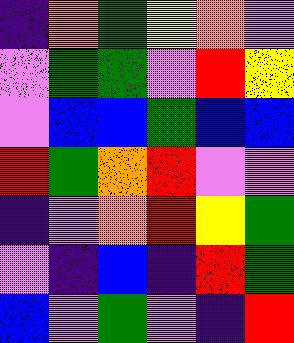[["indigo", "orange", "green", "yellow", "orange", "violet"], ["violet", "green", "green", "violet", "red", "yellow"], ["violet", "blue", "blue", "green", "blue", "blue"], ["red", "green", "orange", "red", "violet", "violet"], ["indigo", "violet", "orange", "red", "yellow", "green"], ["violet", "indigo", "blue", "indigo", "red", "green"], ["blue", "violet", "green", "violet", "indigo", "red"]]